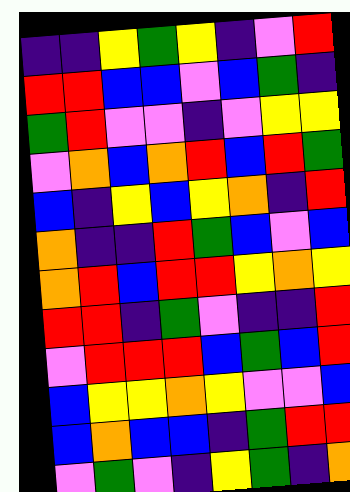[["indigo", "indigo", "yellow", "green", "yellow", "indigo", "violet", "red"], ["red", "red", "blue", "blue", "violet", "blue", "green", "indigo"], ["green", "red", "violet", "violet", "indigo", "violet", "yellow", "yellow"], ["violet", "orange", "blue", "orange", "red", "blue", "red", "green"], ["blue", "indigo", "yellow", "blue", "yellow", "orange", "indigo", "red"], ["orange", "indigo", "indigo", "red", "green", "blue", "violet", "blue"], ["orange", "red", "blue", "red", "red", "yellow", "orange", "yellow"], ["red", "red", "indigo", "green", "violet", "indigo", "indigo", "red"], ["violet", "red", "red", "red", "blue", "green", "blue", "red"], ["blue", "yellow", "yellow", "orange", "yellow", "violet", "violet", "blue"], ["blue", "orange", "blue", "blue", "indigo", "green", "red", "red"], ["violet", "green", "violet", "indigo", "yellow", "green", "indigo", "orange"]]